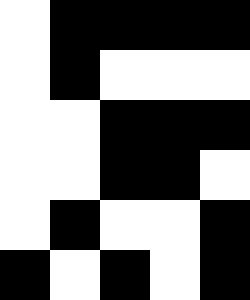[["white", "black", "black", "black", "black"], ["white", "black", "white", "white", "white"], ["white", "white", "black", "black", "black"], ["white", "white", "black", "black", "white"], ["white", "black", "white", "white", "black"], ["black", "white", "black", "white", "black"]]